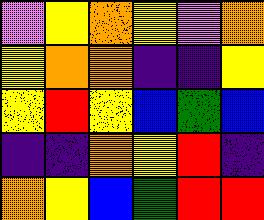[["violet", "yellow", "orange", "yellow", "violet", "orange"], ["yellow", "orange", "orange", "indigo", "indigo", "yellow"], ["yellow", "red", "yellow", "blue", "green", "blue"], ["indigo", "indigo", "orange", "yellow", "red", "indigo"], ["orange", "yellow", "blue", "green", "red", "red"]]